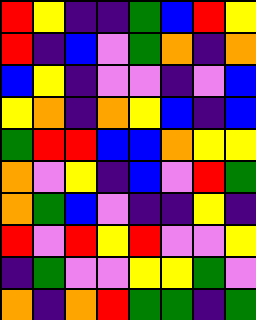[["red", "yellow", "indigo", "indigo", "green", "blue", "red", "yellow"], ["red", "indigo", "blue", "violet", "green", "orange", "indigo", "orange"], ["blue", "yellow", "indigo", "violet", "violet", "indigo", "violet", "blue"], ["yellow", "orange", "indigo", "orange", "yellow", "blue", "indigo", "blue"], ["green", "red", "red", "blue", "blue", "orange", "yellow", "yellow"], ["orange", "violet", "yellow", "indigo", "blue", "violet", "red", "green"], ["orange", "green", "blue", "violet", "indigo", "indigo", "yellow", "indigo"], ["red", "violet", "red", "yellow", "red", "violet", "violet", "yellow"], ["indigo", "green", "violet", "violet", "yellow", "yellow", "green", "violet"], ["orange", "indigo", "orange", "red", "green", "green", "indigo", "green"]]